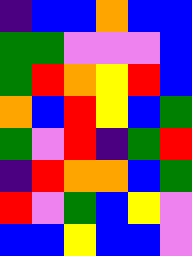[["indigo", "blue", "blue", "orange", "blue", "blue"], ["green", "green", "violet", "violet", "violet", "blue"], ["green", "red", "orange", "yellow", "red", "blue"], ["orange", "blue", "red", "yellow", "blue", "green"], ["green", "violet", "red", "indigo", "green", "red"], ["indigo", "red", "orange", "orange", "blue", "green"], ["red", "violet", "green", "blue", "yellow", "violet"], ["blue", "blue", "yellow", "blue", "blue", "violet"]]